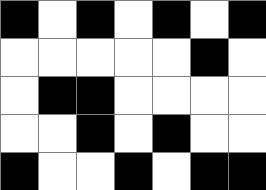[["black", "white", "black", "white", "black", "white", "black"], ["white", "white", "white", "white", "white", "black", "white"], ["white", "black", "black", "white", "white", "white", "white"], ["white", "white", "black", "white", "black", "white", "white"], ["black", "white", "white", "black", "white", "black", "black"]]